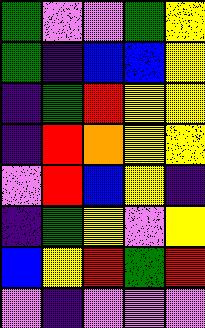[["green", "violet", "violet", "green", "yellow"], ["green", "indigo", "blue", "blue", "yellow"], ["indigo", "green", "red", "yellow", "yellow"], ["indigo", "red", "orange", "yellow", "yellow"], ["violet", "red", "blue", "yellow", "indigo"], ["indigo", "green", "yellow", "violet", "yellow"], ["blue", "yellow", "red", "green", "red"], ["violet", "indigo", "violet", "violet", "violet"]]